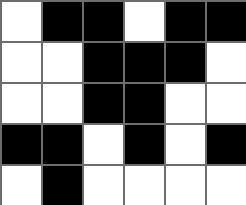[["white", "black", "black", "white", "black", "black"], ["white", "white", "black", "black", "black", "white"], ["white", "white", "black", "black", "white", "white"], ["black", "black", "white", "black", "white", "black"], ["white", "black", "white", "white", "white", "white"]]